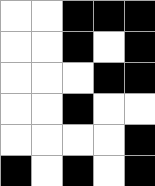[["white", "white", "black", "black", "black"], ["white", "white", "black", "white", "black"], ["white", "white", "white", "black", "black"], ["white", "white", "black", "white", "white"], ["white", "white", "white", "white", "black"], ["black", "white", "black", "white", "black"]]